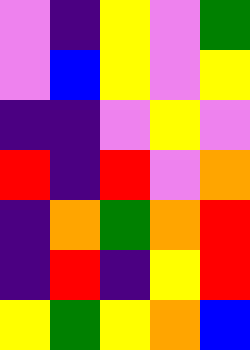[["violet", "indigo", "yellow", "violet", "green"], ["violet", "blue", "yellow", "violet", "yellow"], ["indigo", "indigo", "violet", "yellow", "violet"], ["red", "indigo", "red", "violet", "orange"], ["indigo", "orange", "green", "orange", "red"], ["indigo", "red", "indigo", "yellow", "red"], ["yellow", "green", "yellow", "orange", "blue"]]